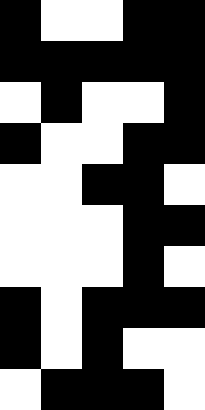[["black", "white", "white", "black", "black"], ["black", "black", "black", "black", "black"], ["white", "black", "white", "white", "black"], ["black", "white", "white", "black", "black"], ["white", "white", "black", "black", "white"], ["white", "white", "white", "black", "black"], ["white", "white", "white", "black", "white"], ["black", "white", "black", "black", "black"], ["black", "white", "black", "white", "white"], ["white", "black", "black", "black", "white"]]